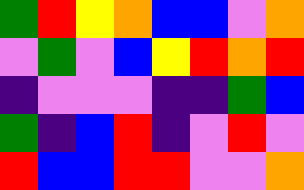[["green", "red", "yellow", "orange", "blue", "blue", "violet", "orange"], ["violet", "green", "violet", "blue", "yellow", "red", "orange", "red"], ["indigo", "violet", "violet", "violet", "indigo", "indigo", "green", "blue"], ["green", "indigo", "blue", "red", "indigo", "violet", "red", "violet"], ["red", "blue", "blue", "red", "red", "violet", "violet", "orange"]]